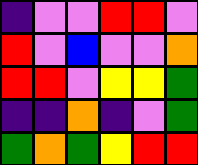[["indigo", "violet", "violet", "red", "red", "violet"], ["red", "violet", "blue", "violet", "violet", "orange"], ["red", "red", "violet", "yellow", "yellow", "green"], ["indigo", "indigo", "orange", "indigo", "violet", "green"], ["green", "orange", "green", "yellow", "red", "red"]]